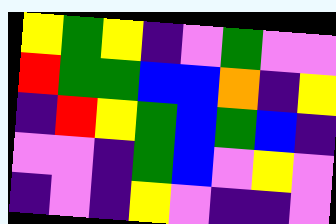[["yellow", "green", "yellow", "indigo", "violet", "green", "violet", "violet"], ["red", "green", "green", "blue", "blue", "orange", "indigo", "yellow"], ["indigo", "red", "yellow", "green", "blue", "green", "blue", "indigo"], ["violet", "violet", "indigo", "green", "blue", "violet", "yellow", "violet"], ["indigo", "violet", "indigo", "yellow", "violet", "indigo", "indigo", "violet"]]